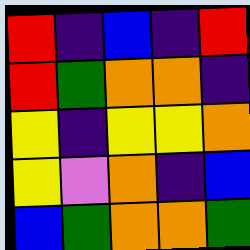[["red", "indigo", "blue", "indigo", "red"], ["red", "green", "orange", "orange", "indigo"], ["yellow", "indigo", "yellow", "yellow", "orange"], ["yellow", "violet", "orange", "indigo", "blue"], ["blue", "green", "orange", "orange", "green"]]